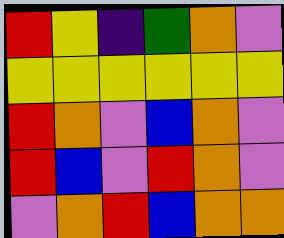[["red", "yellow", "indigo", "green", "orange", "violet"], ["yellow", "yellow", "yellow", "yellow", "yellow", "yellow"], ["red", "orange", "violet", "blue", "orange", "violet"], ["red", "blue", "violet", "red", "orange", "violet"], ["violet", "orange", "red", "blue", "orange", "orange"]]